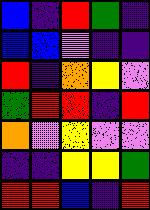[["blue", "indigo", "red", "green", "indigo"], ["blue", "blue", "violet", "indigo", "indigo"], ["red", "indigo", "orange", "yellow", "violet"], ["green", "red", "red", "indigo", "red"], ["orange", "violet", "yellow", "violet", "violet"], ["indigo", "indigo", "yellow", "yellow", "green"], ["red", "red", "blue", "indigo", "red"]]